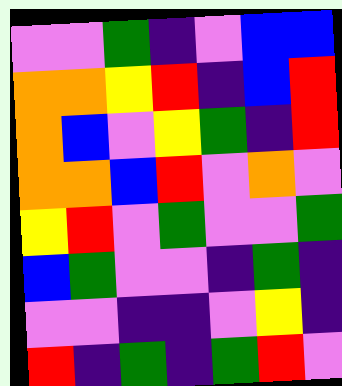[["violet", "violet", "green", "indigo", "violet", "blue", "blue"], ["orange", "orange", "yellow", "red", "indigo", "blue", "red"], ["orange", "blue", "violet", "yellow", "green", "indigo", "red"], ["orange", "orange", "blue", "red", "violet", "orange", "violet"], ["yellow", "red", "violet", "green", "violet", "violet", "green"], ["blue", "green", "violet", "violet", "indigo", "green", "indigo"], ["violet", "violet", "indigo", "indigo", "violet", "yellow", "indigo"], ["red", "indigo", "green", "indigo", "green", "red", "violet"]]